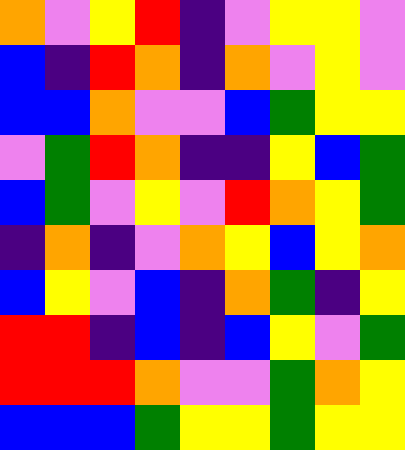[["orange", "violet", "yellow", "red", "indigo", "violet", "yellow", "yellow", "violet"], ["blue", "indigo", "red", "orange", "indigo", "orange", "violet", "yellow", "violet"], ["blue", "blue", "orange", "violet", "violet", "blue", "green", "yellow", "yellow"], ["violet", "green", "red", "orange", "indigo", "indigo", "yellow", "blue", "green"], ["blue", "green", "violet", "yellow", "violet", "red", "orange", "yellow", "green"], ["indigo", "orange", "indigo", "violet", "orange", "yellow", "blue", "yellow", "orange"], ["blue", "yellow", "violet", "blue", "indigo", "orange", "green", "indigo", "yellow"], ["red", "red", "indigo", "blue", "indigo", "blue", "yellow", "violet", "green"], ["red", "red", "red", "orange", "violet", "violet", "green", "orange", "yellow"], ["blue", "blue", "blue", "green", "yellow", "yellow", "green", "yellow", "yellow"]]